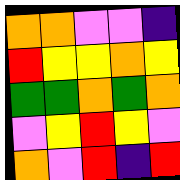[["orange", "orange", "violet", "violet", "indigo"], ["red", "yellow", "yellow", "orange", "yellow"], ["green", "green", "orange", "green", "orange"], ["violet", "yellow", "red", "yellow", "violet"], ["orange", "violet", "red", "indigo", "red"]]